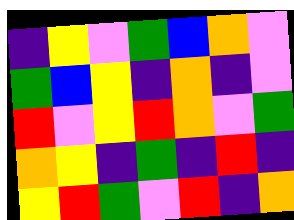[["indigo", "yellow", "violet", "green", "blue", "orange", "violet"], ["green", "blue", "yellow", "indigo", "orange", "indigo", "violet"], ["red", "violet", "yellow", "red", "orange", "violet", "green"], ["orange", "yellow", "indigo", "green", "indigo", "red", "indigo"], ["yellow", "red", "green", "violet", "red", "indigo", "orange"]]